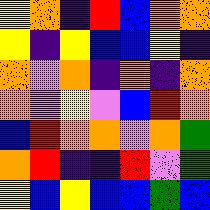[["yellow", "orange", "indigo", "red", "blue", "orange", "orange"], ["yellow", "indigo", "yellow", "blue", "blue", "yellow", "indigo"], ["orange", "violet", "orange", "indigo", "orange", "indigo", "orange"], ["orange", "violet", "yellow", "violet", "blue", "red", "orange"], ["blue", "red", "orange", "orange", "violet", "orange", "green"], ["orange", "red", "indigo", "indigo", "red", "violet", "green"], ["yellow", "blue", "yellow", "blue", "blue", "green", "blue"]]